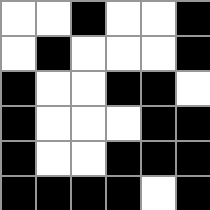[["white", "white", "black", "white", "white", "black"], ["white", "black", "white", "white", "white", "black"], ["black", "white", "white", "black", "black", "white"], ["black", "white", "white", "white", "black", "black"], ["black", "white", "white", "black", "black", "black"], ["black", "black", "black", "black", "white", "black"]]